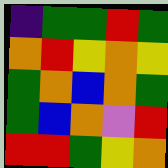[["indigo", "green", "green", "red", "green"], ["orange", "red", "yellow", "orange", "yellow"], ["green", "orange", "blue", "orange", "green"], ["green", "blue", "orange", "violet", "red"], ["red", "red", "green", "yellow", "orange"]]